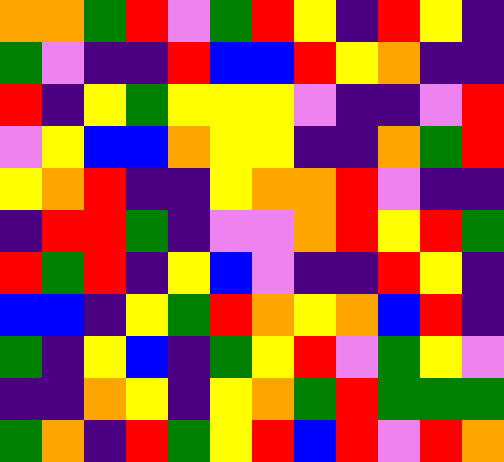[["orange", "orange", "green", "red", "violet", "green", "red", "yellow", "indigo", "red", "yellow", "indigo"], ["green", "violet", "indigo", "indigo", "red", "blue", "blue", "red", "yellow", "orange", "indigo", "indigo"], ["red", "indigo", "yellow", "green", "yellow", "yellow", "yellow", "violet", "indigo", "indigo", "violet", "red"], ["violet", "yellow", "blue", "blue", "orange", "yellow", "yellow", "indigo", "indigo", "orange", "green", "red"], ["yellow", "orange", "red", "indigo", "indigo", "yellow", "orange", "orange", "red", "violet", "indigo", "indigo"], ["indigo", "red", "red", "green", "indigo", "violet", "violet", "orange", "red", "yellow", "red", "green"], ["red", "green", "red", "indigo", "yellow", "blue", "violet", "indigo", "indigo", "red", "yellow", "indigo"], ["blue", "blue", "indigo", "yellow", "green", "red", "orange", "yellow", "orange", "blue", "red", "indigo"], ["green", "indigo", "yellow", "blue", "indigo", "green", "yellow", "red", "violet", "green", "yellow", "violet"], ["indigo", "indigo", "orange", "yellow", "indigo", "yellow", "orange", "green", "red", "green", "green", "green"], ["green", "orange", "indigo", "red", "green", "yellow", "red", "blue", "red", "violet", "red", "orange"]]